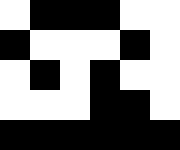[["white", "black", "black", "black", "white", "white"], ["black", "white", "white", "white", "black", "white"], ["white", "black", "white", "black", "white", "white"], ["white", "white", "white", "black", "black", "white"], ["black", "black", "black", "black", "black", "black"]]